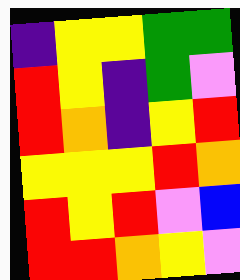[["indigo", "yellow", "yellow", "green", "green"], ["red", "yellow", "indigo", "green", "violet"], ["red", "orange", "indigo", "yellow", "red"], ["yellow", "yellow", "yellow", "red", "orange"], ["red", "yellow", "red", "violet", "blue"], ["red", "red", "orange", "yellow", "violet"]]